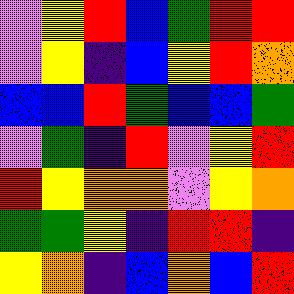[["violet", "yellow", "red", "blue", "green", "red", "red"], ["violet", "yellow", "indigo", "blue", "yellow", "red", "orange"], ["blue", "blue", "red", "green", "blue", "blue", "green"], ["violet", "green", "indigo", "red", "violet", "yellow", "red"], ["red", "yellow", "orange", "orange", "violet", "yellow", "orange"], ["green", "green", "yellow", "indigo", "red", "red", "indigo"], ["yellow", "orange", "indigo", "blue", "orange", "blue", "red"]]